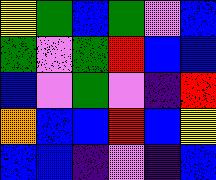[["yellow", "green", "blue", "green", "violet", "blue"], ["green", "violet", "green", "red", "blue", "blue"], ["blue", "violet", "green", "violet", "indigo", "red"], ["orange", "blue", "blue", "red", "blue", "yellow"], ["blue", "blue", "indigo", "violet", "indigo", "blue"]]